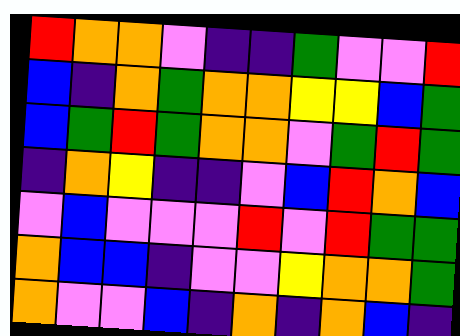[["red", "orange", "orange", "violet", "indigo", "indigo", "green", "violet", "violet", "red"], ["blue", "indigo", "orange", "green", "orange", "orange", "yellow", "yellow", "blue", "green"], ["blue", "green", "red", "green", "orange", "orange", "violet", "green", "red", "green"], ["indigo", "orange", "yellow", "indigo", "indigo", "violet", "blue", "red", "orange", "blue"], ["violet", "blue", "violet", "violet", "violet", "red", "violet", "red", "green", "green"], ["orange", "blue", "blue", "indigo", "violet", "violet", "yellow", "orange", "orange", "green"], ["orange", "violet", "violet", "blue", "indigo", "orange", "indigo", "orange", "blue", "indigo"]]